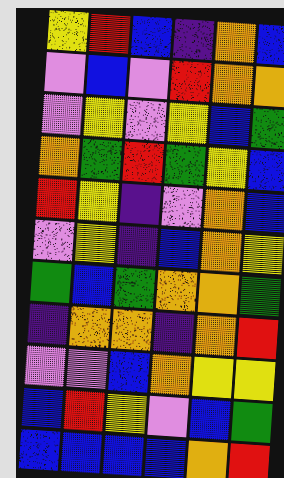[["yellow", "red", "blue", "indigo", "orange", "blue"], ["violet", "blue", "violet", "red", "orange", "orange"], ["violet", "yellow", "violet", "yellow", "blue", "green"], ["orange", "green", "red", "green", "yellow", "blue"], ["red", "yellow", "indigo", "violet", "orange", "blue"], ["violet", "yellow", "indigo", "blue", "orange", "yellow"], ["green", "blue", "green", "orange", "orange", "green"], ["indigo", "orange", "orange", "indigo", "orange", "red"], ["violet", "violet", "blue", "orange", "yellow", "yellow"], ["blue", "red", "yellow", "violet", "blue", "green"], ["blue", "blue", "blue", "blue", "orange", "red"]]